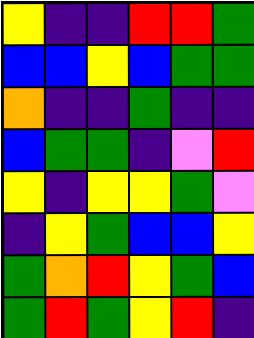[["yellow", "indigo", "indigo", "red", "red", "green"], ["blue", "blue", "yellow", "blue", "green", "green"], ["orange", "indigo", "indigo", "green", "indigo", "indigo"], ["blue", "green", "green", "indigo", "violet", "red"], ["yellow", "indigo", "yellow", "yellow", "green", "violet"], ["indigo", "yellow", "green", "blue", "blue", "yellow"], ["green", "orange", "red", "yellow", "green", "blue"], ["green", "red", "green", "yellow", "red", "indigo"]]